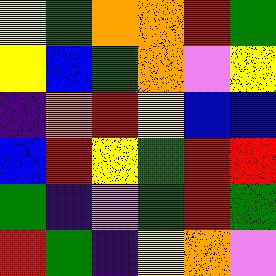[["yellow", "green", "orange", "orange", "red", "green"], ["yellow", "blue", "green", "orange", "violet", "yellow"], ["indigo", "orange", "red", "yellow", "blue", "blue"], ["blue", "red", "yellow", "green", "red", "red"], ["green", "indigo", "violet", "green", "red", "green"], ["red", "green", "indigo", "yellow", "orange", "violet"]]